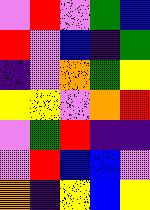[["violet", "red", "violet", "green", "blue"], ["red", "violet", "blue", "indigo", "green"], ["indigo", "violet", "orange", "green", "yellow"], ["yellow", "yellow", "violet", "orange", "red"], ["violet", "green", "red", "indigo", "indigo"], ["violet", "red", "blue", "blue", "violet"], ["orange", "indigo", "yellow", "blue", "yellow"]]